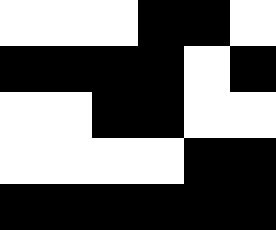[["white", "white", "white", "black", "black", "white"], ["black", "black", "black", "black", "white", "black"], ["white", "white", "black", "black", "white", "white"], ["white", "white", "white", "white", "black", "black"], ["black", "black", "black", "black", "black", "black"]]